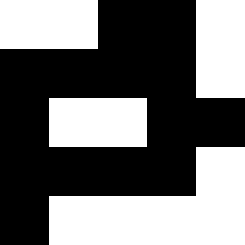[["white", "white", "black", "black", "white"], ["black", "black", "black", "black", "white"], ["black", "white", "white", "black", "black"], ["black", "black", "black", "black", "white"], ["black", "white", "white", "white", "white"]]